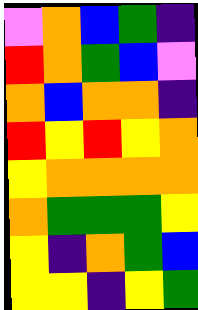[["violet", "orange", "blue", "green", "indigo"], ["red", "orange", "green", "blue", "violet"], ["orange", "blue", "orange", "orange", "indigo"], ["red", "yellow", "red", "yellow", "orange"], ["yellow", "orange", "orange", "orange", "orange"], ["orange", "green", "green", "green", "yellow"], ["yellow", "indigo", "orange", "green", "blue"], ["yellow", "yellow", "indigo", "yellow", "green"]]